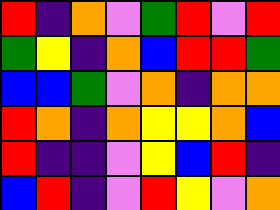[["red", "indigo", "orange", "violet", "green", "red", "violet", "red"], ["green", "yellow", "indigo", "orange", "blue", "red", "red", "green"], ["blue", "blue", "green", "violet", "orange", "indigo", "orange", "orange"], ["red", "orange", "indigo", "orange", "yellow", "yellow", "orange", "blue"], ["red", "indigo", "indigo", "violet", "yellow", "blue", "red", "indigo"], ["blue", "red", "indigo", "violet", "red", "yellow", "violet", "orange"]]